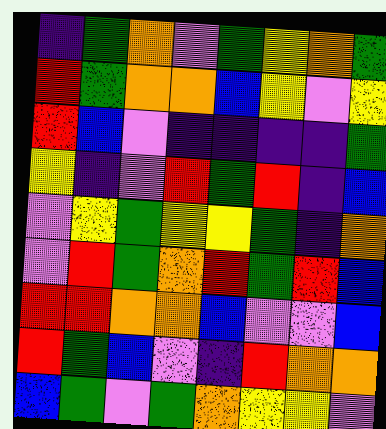[["indigo", "green", "orange", "violet", "green", "yellow", "orange", "green"], ["red", "green", "orange", "orange", "blue", "yellow", "violet", "yellow"], ["red", "blue", "violet", "indigo", "indigo", "indigo", "indigo", "green"], ["yellow", "indigo", "violet", "red", "green", "red", "indigo", "blue"], ["violet", "yellow", "green", "yellow", "yellow", "green", "indigo", "orange"], ["violet", "red", "green", "orange", "red", "green", "red", "blue"], ["red", "red", "orange", "orange", "blue", "violet", "violet", "blue"], ["red", "green", "blue", "violet", "indigo", "red", "orange", "orange"], ["blue", "green", "violet", "green", "orange", "yellow", "yellow", "violet"]]